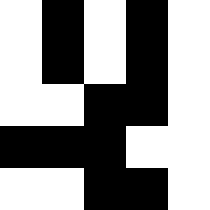[["white", "black", "white", "black", "white"], ["white", "black", "white", "black", "white"], ["white", "white", "black", "black", "white"], ["black", "black", "black", "white", "white"], ["white", "white", "black", "black", "white"]]